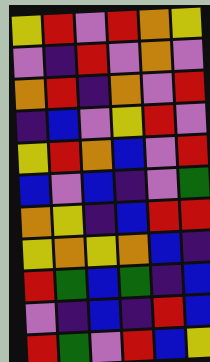[["yellow", "red", "violet", "red", "orange", "yellow"], ["violet", "indigo", "red", "violet", "orange", "violet"], ["orange", "red", "indigo", "orange", "violet", "red"], ["indigo", "blue", "violet", "yellow", "red", "violet"], ["yellow", "red", "orange", "blue", "violet", "red"], ["blue", "violet", "blue", "indigo", "violet", "green"], ["orange", "yellow", "indigo", "blue", "red", "red"], ["yellow", "orange", "yellow", "orange", "blue", "indigo"], ["red", "green", "blue", "green", "indigo", "blue"], ["violet", "indigo", "blue", "indigo", "red", "blue"], ["red", "green", "violet", "red", "blue", "yellow"]]